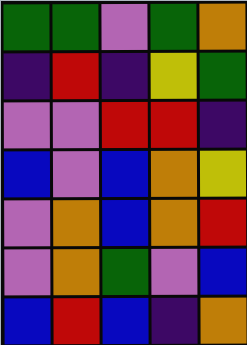[["green", "green", "violet", "green", "orange"], ["indigo", "red", "indigo", "yellow", "green"], ["violet", "violet", "red", "red", "indigo"], ["blue", "violet", "blue", "orange", "yellow"], ["violet", "orange", "blue", "orange", "red"], ["violet", "orange", "green", "violet", "blue"], ["blue", "red", "blue", "indigo", "orange"]]